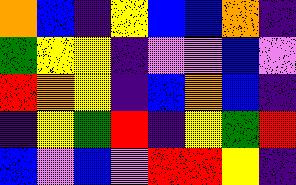[["orange", "blue", "indigo", "yellow", "blue", "blue", "orange", "indigo"], ["green", "yellow", "yellow", "indigo", "violet", "violet", "blue", "violet"], ["red", "orange", "yellow", "indigo", "blue", "orange", "blue", "indigo"], ["indigo", "yellow", "green", "red", "indigo", "yellow", "green", "red"], ["blue", "violet", "blue", "violet", "red", "red", "yellow", "indigo"]]